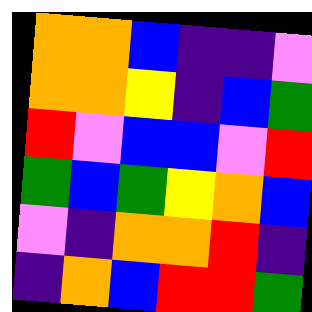[["orange", "orange", "blue", "indigo", "indigo", "violet"], ["orange", "orange", "yellow", "indigo", "blue", "green"], ["red", "violet", "blue", "blue", "violet", "red"], ["green", "blue", "green", "yellow", "orange", "blue"], ["violet", "indigo", "orange", "orange", "red", "indigo"], ["indigo", "orange", "blue", "red", "red", "green"]]